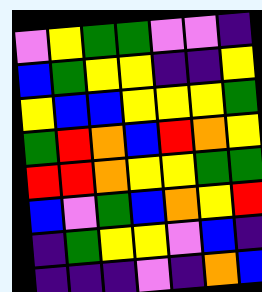[["violet", "yellow", "green", "green", "violet", "violet", "indigo"], ["blue", "green", "yellow", "yellow", "indigo", "indigo", "yellow"], ["yellow", "blue", "blue", "yellow", "yellow", "yellow", "green"], ["green", "red", "orange", "blue", "red", "orange", "yellow"], ["red", "red", "orange", "yellow", "yellow", "green", "green"], ["blue", "violet", "green", "blue", "orange", "yellow", "red"], ["indigo", "green", "yellow", "yellow", "violet", "blue", "indigo"], ["indigo", "indigo", "indigo", "violet", "indigo", "orange", "blue"]]